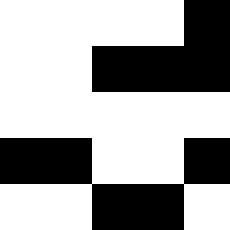[["white", "white", "white", "white", "black"], ["white", "white", "black", "black", "black"], ["white", "white", "white", "white", "white"], ["black", "black", "white", "white", "black"], ["white", "white", "black", "black", "white"]]